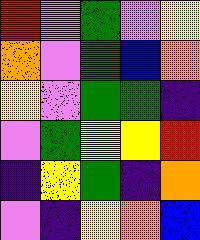[["red", "violet", "green", "violet", "yellow"], ["orange", "violet", "green", "blue", "orange"], ["yellow", "violet", "green", "green", "indigo"], ["violet", "green", "yellow", "yellow", "red"], ["indigo", "yellow", "green", "indigo", "orange"], ["violet", "indigo", "yellow", "orange", "blue"]]